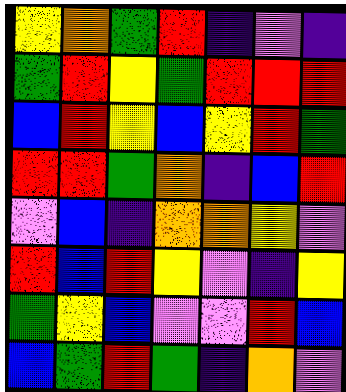[["yellow", "orange", "green", "red", "indigo", "violet", "indigo"], ["green", "red", "yellow", "green", "red", "red", "red"], ["blue", "red", "yellow", "blue", "yellow", "red", "green"], ["red", "red", "green", "orange", "indigo", "blue", "red"], ["violet", "blue", "indigo", "orange", "orange", "yellow", "violet"], ["red", "blue", "red", "yellow", "violet", "indigo", "yellow"], ["green", "yellow", "blue", "violet", "violet", "red", "blue"], ["blue", "green", "red", "green", "indigo", "orange", "violet"]]